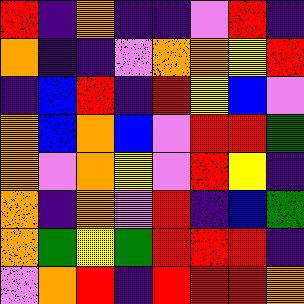[["red", "indigo", "orange", "indigo", "indigo", "violet", "red", "indigo"], ["orange", "indigo", "indigo", "violet", "orange", "orange", "yellow", "red"], ["indigo", "blue", "red", "indigo", "red", "yellow", "blue", "violet"], ["orange", "blue", "orange", "blue", "violet", "red", "red", "green"], ["orange", "violet", "orange", "yellow", "violet", "red", "yellow", "indigo"], ["orange", "indigo", "orange", "violet", "red", "indigo", "blue", "green"], ["orange", "green", "yellow", "green", "red", "red", "red", "indigo"], ["violet", "orange", "red", "indigo", "red", "red", "red", "orange"]]